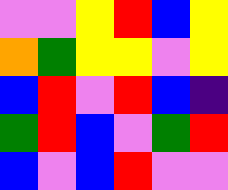[["violet", "violet", "yellow", "red", "blue", "yellow"], ["orange", "green", "yellow", "yellow", "violet", "yellow"], ["blue", "red", "violet", "red", "blue", "indigo"], ["green", "red", "blue", "violet", "green", "red"], ["blue", "violet", "blue", "red", "violet", "violet"]]